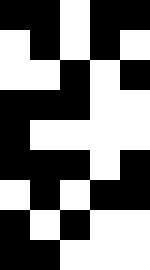[["black", "black", "white", "black", "black"], ["white", "black", "white", "black", "white"], ["white", "white", "black", "white", "black"], ["black", "black", "black", "white", "white"], ["black", "white", "white", "white", "white"], ["black", "black", "black", "white", "black"], ["white", "black", "white", "black", "black"], ["black", "white", "black", "white", "white"], ["black", "black", "white", "white", "white"]]